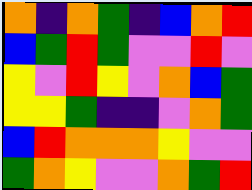[["orange", "indigo", "orange", "green", "indigo", "blue", "orange", "red"], ["blue", "green", "red", "green", "violet", "violet", "red", "violet"], ["yellow", "violet", "red", "yellow", "violet", "orange", "blue", "green"], ["yellow", "yellow", "green", "indigo", "indigo", "violet", "orange", "green"], ["blue", "red", "orange", "orange", "orange", "yellow", "violet", "violet"], ["green", "orange", "yellow", "violet", "violet", "orange", "green", "red"]]